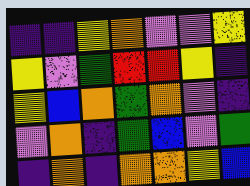[["indigo", "indigo", "yellow", "orange", "violet", "violet", "yellow"], ["yellow", "violet", "green", "red", "red", "yellow", "indigo"], ["yellow", "blue", "orange", "green", "orange", "violet", "indigo"], ["violet", "orange", "indigo", "green", "blue", "violet", "green"], ["indigo", "orange", "indigo", "orange", "orange", "yellow", "blue"]]